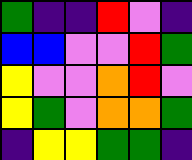[["green", "indigo", "indigo", "red", "violet", "indigo"], ["blue", "blue", "violet", "violet", "red", "green"], ["yellow", "violet", "violet", "orange", "red", "violet"], ["yellow", "green", "violet", "orange", "orange", "green"], ["indigo", "yellow", "yellow", "green", "green", "indigo"]]